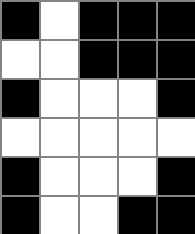[["black", "white", "black", "black", "black"], ["white", "white", "black", "black", "black"], ["black", "white", "white", "white", "black"], ["white", "white", "white", "white", "white"], ["black", "white", "white", "white", "black"], ["black", "white", "white", "black", "black"]]